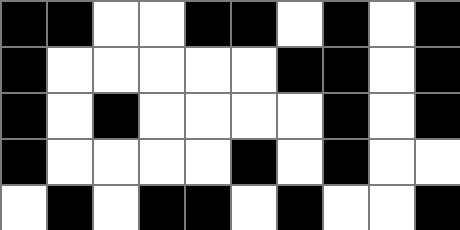[["black", "black", "white", "white", "black", "black", "white", "black", "white", "black"], ["black", "white", "white", "white", "white", "white", "black", "black", "white", "black"], ["black", "white", "black", "white", "white", "white", "white", "black", "white", "black"], ["black", "white", "white", "white", "white", "black", "white", "black", "white", "white"], ["white", "black", "white", "black", "black", "white", "black", "white", "white", "black"]]